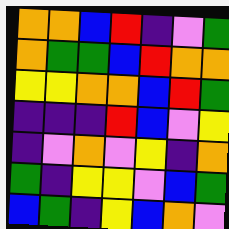[["orange", "orange", "blue", "red", "indigo", "violet", "green"], ["orange", "green", "green", "blue", "red", "orange", "orange"], ["yellow", "yellow", "orange", "orange", "blue", "red", "green"], ["indigo", "indigo", "indigo", "red", "blue", "violet", "yellow"], ["indigo", "violet", "orange", "violet", "yellow", "indigo", "orange"], ["green", "indigo", "yellow", "yellow", "violet", "blue", "green"], ["blue", "green", "indigo", "yellow", "blue", "orange", "violet"]]